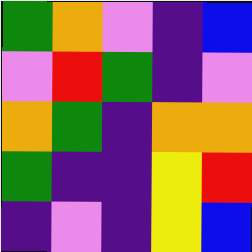[["green", "orange", "violet", "indigo", "blue"], ["violet", "red", "green", "indigo", "violet"], ["orange", "green", "indigo", "orange", "orange"], ["green", "indigo", "indigo", "yellow", "red"], ["indigo", "violet", "indigo", "yellow", "blue"]]